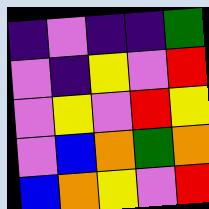[["indigo", "violet", "indigo", "indigo", "green"], ["violet", "indigo", "yellow", "violet", "red"], ["violet", "yellow", "violet", "red", "yellow"], ["violet", "blue", "orange", "green", "orange"], ["blue", "orange", "yellow", "violet", "red"]]